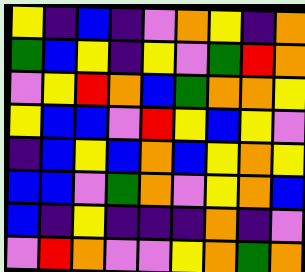[["yellow", "indigo", "blue", "indigo", "violet", "orange", "yellow", "indigo", "orange"], ["green", "blue", "yellow", "indigo", "yellow", "violet", "green", "red", "orange"], ["violet", "yellow", "red", "orange", "blue", "green", "orange", "orange", "yellow"], ["yellow", "blue", "blue", "violet", "red", "yellow", "blue", "yellow", "violet"], ["indigo", "blue", "yellow", "blue", "orange", "blue", "yellow", "orange", "yellow"], ["blue", "blue", "violet", "green", "orange", "violet", "yellow", "orange", "blue"], ["blue", "indigo", "yellow", "indigo", "indigo", "indigo", "orange", "indigo", "violet"], ["violet", "red", "orange", "violet", "violet", "yellow", "orange", "green", "orange"]]